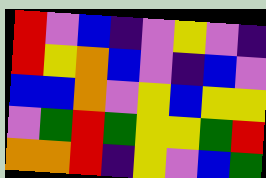[["red", "violet", "blue", "indigo", "violet", "yellow", "violet", "indigo"], ["red", "yellow", "orange", "blue", "violet", "indigo", "blue", "violet"], ["blue", "blue", "orange", "violet", "yellow", "blue", "yellow", "yellow"], ["violet", "green", "red", "green", "yellow", "yellow", "green", "red"], ["orange", "orange", "red", "indigo", "yellow", "violet", "blue", "green"]]